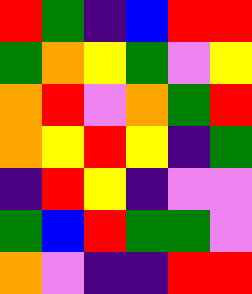[["red", "green", "indigo", "blue", "red", "red"], ["green", "orange", "yellow", "green", "violet", "yellow"], ["orange", "red", "violet", "orange", "green", "red"], ["orange", "yellow", "red", "yellow", "indigo", "green"], ["indigo", "red", "yellow", "indigo", "violet", "violet"], ["green", "blue", "red", "green", "green", "violet"], ["orange", "violet", "indigo", "indigo", "red", "red"]]